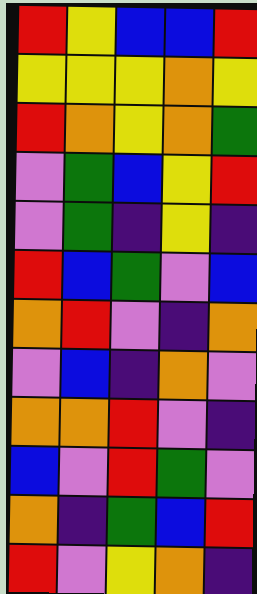[["red", "yellow", "blue", "blue", "red"], ["yellow", "yellow", "yellow", "orange", "yellow"], ["red", "orange", "yellow", "orange", "green"], ["violet", "green", "blue", "yellow", "red"], ["violet", "green", "indigo", "yellow", "indigo"], ["red", "blue", "green", "violet", "blue"], ["orange", "red", "violet", "indigo", "orange"], ["violet", "blue", "indigo", "orange", "violet"], ["orange", "orange", "red", "violet", "indigo"], ["blue", "violet", "red", "green", "violet"], ["orange", "indigo", "green", "blue", "red"], ["red", "violet", "yellow", "orange", "indigo"]]